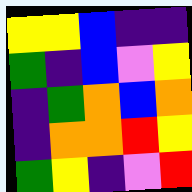[["yellow", "yellow", "blue", "indigo", "indigo"], ["green", "indigo", "blue", "violet", "yellow"], ["indigo", "green", "orange", "blue", "orange"], ["indigo", "orange", "orange", "red", "yellow"], ["green", "yellow", "indigo", "violet", "red"]]